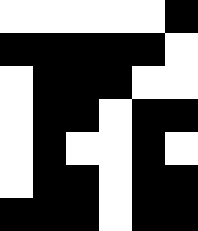[["white", "white", "white", "white", "white", "black"], ["black", "black", "black", "black", "black", "white"], ["white", "black", "black", "black", "white", "white"], ["white", "black", "black", "white", "black", "black"], ["white", "black", "white", "white", "black", "white"], ["white", "black", "black", "white", "black", "black"], ["black", "black", "black", "white", "black", "black"]]